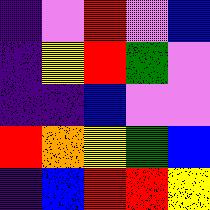[["indigo", "violet", "red", "violet", "blue"], ["indigo", "yellow", "red", "green", "violet"], ["indigo", "indigo", "blue", "violet", "violet"], ["red", "orange", "yellow", "green", "blue"], ["indigo", "blue", "red", "red", "yellow"]]